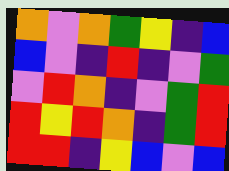[["orange", "violet", "orange", "green", "yellow", "indigo", "blue"], ["blue", "violet", "indigo", "red", "indigo", "violet", "green"], ["violet", "red", "orange", "indigo", "violet", "green", "red"], ["red", "yellow", "red", "orange", "indigo", "green", "red"], ["red", "red", "indigo", "yellow", "blue", "violet", "blue"]]